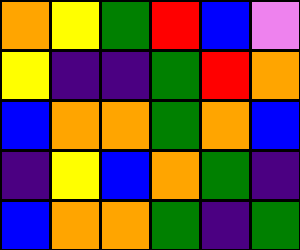[["orange", "yellow", "green", "red", "blue", "violet"], ["yellow", "indigo", "indigo", "green", "red", "orange"], ["blue", "orange", "orange", "green", "orange", "blue"], ["indigo", "yellow", "blue", "orange", "green", "indigo"], ["blue", "orange", "orange", "green", "indigo", "green"]]